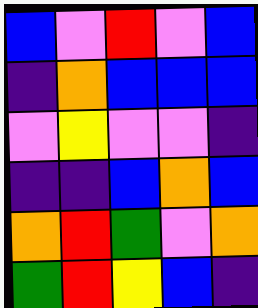[["blue", "violet", "red", "violet", "blue"], ["indigo", "orange", "blue", "blue", "blue"], ["violet", "yellow", "violet", "violet", "indigo"], ["indigo", "indigo", "blue", "orange", "blue"], ["orange", "red", "green", "violet", "orange"], ["green", "red", "yellow", "blue", "indigo"]]